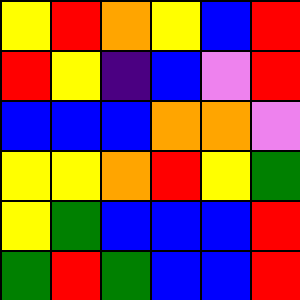[["yellow", "red", "orange", "yellow", "blue", "red"], ["red", "yellow", "indigo", "blue", "violet", "red"], ["blue", "blue", "blue", "orange", "orange", "violet"], ["yellow", "yellow", "orange", "red", "yellow", "green"], ["yellow", "green", "blue", "blue", "blue", "red"], ["green", "red", "green", "blue", "blue", "red"]]